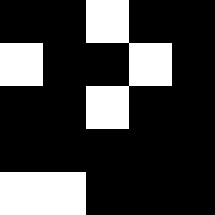[["black", "black", "white", "black", "black"], ["white", "black", "black", "white", "black"], ["black", "black", "white", "black", "black"], ["black", "black", "black", "black", "black"], ["white", "white", "black", "black", "black"]]